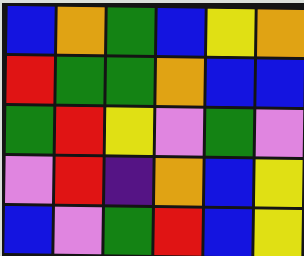[["blue", "orange", "green", "blue", "yellow", "orange"], ["red", "green", "green", "orange", "blue", "blue"], ["green", "red", "yellow", "violet", "green", "violet"], ["violet", "red", "indigo", "orange", "blue", "yellow"], ["blue", "violet", "green", "red", "blue", "yellow"]]